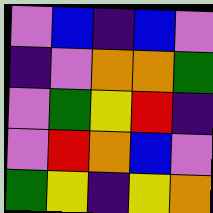[["violet", "blue", "indigo", "blue", "violet"], ["indigo", "violet", "orange", "orange", "green"], ["violet", "green", "yellow", "red", "indigo"], ["violet", "red", "orange", "blue", "violet"], ["green", "yellow", "indigo", "yellow", "orange"]]